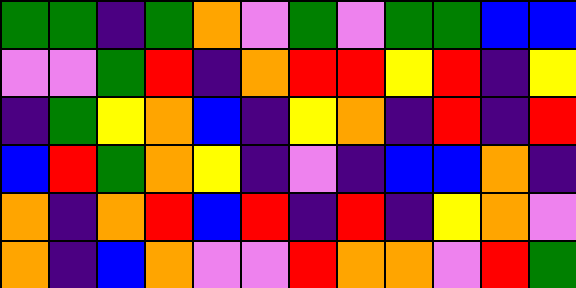[["green", "green", "indigo", "green", "orange", "violet", "green", "violet", "green", "green", "blue", "blue"], ["violet", "violet", "green", "red", "indigo", "orange", "red", "red", "yellow", "red", "indigo", "yellow"], ["indigo", "green", "yellow", "orange", "blue", "indigo", "yellow", "orange", "indigo", "red", "indigo", "red"], ["blue", "red", "green", "orange", "yellow", "indigo", "violet", "indigo", "blue", "blue", "orange", "indigo"], ["orange", "indigo", "orange", "red", "blue", "red", "indigo", "red", "indigo", "yellow", "orange", "violet"], ["orange", "indigo", "blue", "orange", "violet", "violet", "red", "orange", "orange", "violet", "red", "green"]]